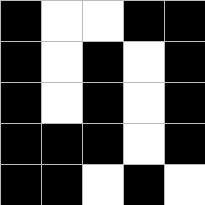[["black", "white", "white", "black", "black"], ["black", "white", "black", "white", "black"], ["black", "white", "black", "white", "black"], ["black", "black", "black", "white", "black"], ["black", "black", "white", "black", "white"]]